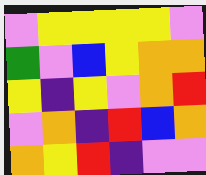[["violet", "yellow", "yellow", "yellow", "yellow", "violet"], ["green", "violet", "blue", "yellow", "orange", "orange"], ["yellow", "indigo", "yellow", "violet", "orange", "red"], ["violet", "orange", "indigo", "red", "blue", "orange"], ["orange", "yellow", "red", "indigo", "violet", "violet"]]